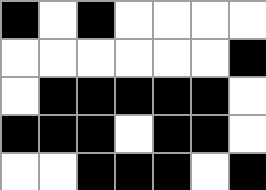[["black", "white", "black", "white", "white", "white", "white"], ["white", "white", "white", "white", "white", "white", "black"], ["white", "black", "black", "black", "black", "black", "white"], ["black", "black", "black", "white", "black", "black", "white"], ["white", "white", "black", "black", "black", "white", "black"]]